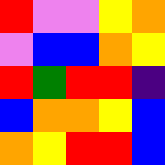[["red", "violet", "violet", "yellow", "orange"], ["violet", "blue", "blue", "orange", "yellow"], ["red", "green", "red", "red", "indigo"], ["blue", "orange", "orange", "yellow", "blue"], ["orange", "yellow", "red", "red", "blue"]]